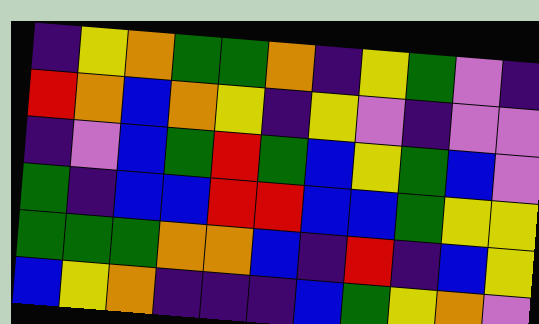[["indigo", "yellow", "orange", "green", "green", "orange", "indigo", "yellow", "green", "violet", "indigo"], ["red", "orange", "blue", "orange", "yellow", "indigo", "yellow", "violet", "indigo", "violet", "violet"], ["indigo", "violet", "blue", "green", "red", "green", "blue", "yellow", "green", "blue", "violet"], ["green", "indigo", "blue", "blue", "red", "red", "blue", "blue", "green", "yellow", "yellow"], ["green", "green", "green", "orange", "orange", "blue", "indigo", "red", "indigo", "blue", "yellow"], ["blue", "yellow", "orange", "indigo", "indigo", "indigo", "blue", "green", "yellow", "orange", "violet"]]